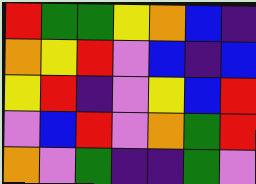[["red", "green", "green", "yellow", "orange", "blue", "indigo"], ["orange", "yellow", "red", "violet", "blue", "indigo", "blue"], ["yellow", "red", "indigo", "violet", "yellow", "blue", "red"], ["violet", "blue", "red", "violet", "orange", "green", "red"], ["orange", "violet", "green", "indigo", "indigo", "green", "violet"]]